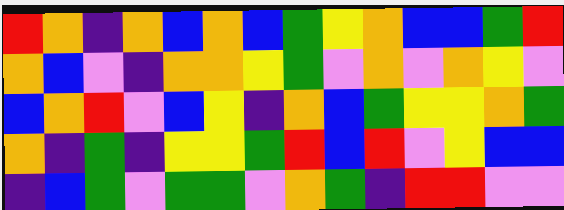[["red", "orange", "indigo", "orange", "blue", "orange", "blue", "green", "yellow", "orange", "blue", "blue", "green", "red"], ["orange", "blue", "violet", "indigo", "orange", "orange", "yellow", "green", "violet", "orange", "violet", "orange", "yellow", "violet"], ["blue", "orange", "red", "violet", "blue", "yellow", "indigo", "orange", "blue", "green", "yellow", "yellow", "orange", "green"], ["orange", "indigo", "green", "indigo", "yellow", "yellow", "green", "red", "blue", "red", "violet", "yellow", "blue", "blue"], ["indigo", "blue", "green", "violet", "green", "green", "violet", "orange", "green", "indigo", "red", "red", "violet", "violet"]]